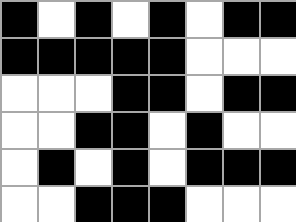[["black", "white", "black", "white", "black", "white", "black", "black"], ["black", "black", "black", "black", "black", "white", "white", "white"], ["white", "white", "white", "black", "black", "white", "black", "black"], ["white", "white", "black", "black", "white", "black", "white", "white"], ["white", "black", "white", "black", "white", "black", "black", "black"], ["white", "white", "black", "black", "black", "white", "white", "white"]]